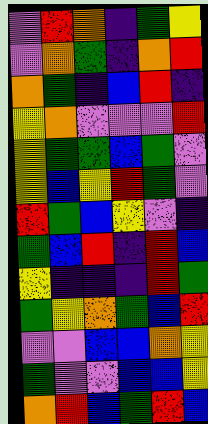[["violet", "red", "orange", "indigo", "green", "yellow"], ["violet", "orange", "green", "indigo", "orange", "red"], ["orange", "green", "indigo", "blue", "red", "indigo"], ["yellow", "orange", "violet", "violet", "violet", "red"], ["yellow", "green", "green", "blue", "green", "violet"], ["yellow", "blue", "yellow", "red", "green", "violet"], ["red", "green", "blue", "yellow", "violet", "indigo"], ["green", "blue", "red", "indigo", "red", "blue"], ["yellow", "indigo", "indigo", "indigo", "red", "green"], ["green", "yellow", "orange", "green", "blue", "red"], ["violet", "violet", "blue", "blue", "orange", "yellow"], ["green", "violet", "violet", "blue", "blue", "yellow"], ["orange", "red", "blue", "green", "red", "blue"]]